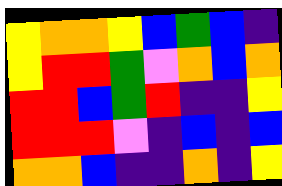[["yellow", "orange", "orange", "yellow", "blue", "green", "blue", "indigo"], ["yellow", "red", "red", "green", "violet", "orange", "blue", "orange"], ["red", "red", "blue", "green", "red", "indigo", "indigo", "yellow"], ["red", "red", "red", "violet", "indigo", "blue", "indigo", "blue"], ["orange", "orange", "blue", "indigo", "indigo", "orange", "indigo", "yellow"]]